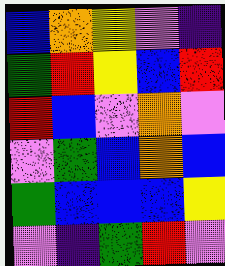[["blue", "orange", "yellow", "violet", "indigo"], ["green", "red", "yellow", "blue", "red"], ["red", "blue", "violet", "orange", "violet"], ["violet", "green", "blue", "orange", "blue"], ["green", "blue", "blue", "blue", "yellow"], ["violet", "indigo", "green", "red", "violet"]]